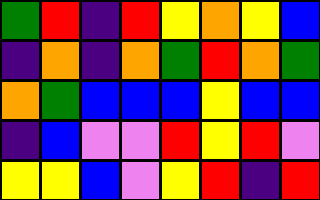[["green", "red", "indigo", "red", "yellow", "orange", "yellow", "blue"], ["indigo", "orange", "indigo", "orange", "green", "red", "orange", "green"], ["orange", "green", "blue", "blue", "blue", "yellow", "blue", "blue"], ["indigo", "blue", "violet", "violet", "red", "yellow", "red", "violet"], ["yellow", "yellow", "blue", "violet", "yellow", "red", "indigo", "red"]]